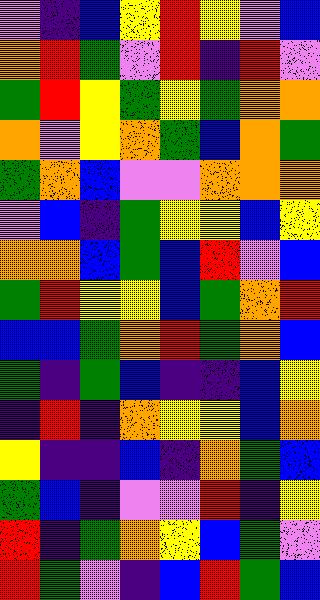[["violet", "indigo", "blue", "yellow", "red", "yellow", "violet", "blue"], ["orange", "red", "green", "violet", "red", "indigo", "red", "violet"], ["green", "red", "yellow", "green", "yellow", "green", "orange", "orange"], ["orange", "violet", "yellow", "orange", "green", "blue", "orange", "green"], ["green", "orange", "blue", "violet", "violet", "orange", "orange", "orange"], ["violet", "blue", "indigo", "green", "yellow", "yellow", "blue", "yellow"], ["orange", "orange", "blue", "green", "blue", "red", "violet", "blue"], ["green", "red", "yellow", "yellow", "blue", "green", "orange", "red"], ["blue", "blue", "green", "orange", "red", "green", "orange", "blue"], ["green", "indigo", "green", "blue", "indigo", "indigo", "blue", "yellow"], ["indigo", "red", "indigo", "orange", "yellow", "yellow", "blue", "orange"], ["yellow", "indigo", "indigo", "blue", "indigo", "orange", "green", "blue"], ["green", "blue", "indigo", "violet", "violet", "red", "indigo", "yellow"], ["red", "indigo", "green", "orange", "yellow", "blue", "green", "violet"], ["red", "green", "violet", "indigo", "blue", "red", "green", "blue"]]